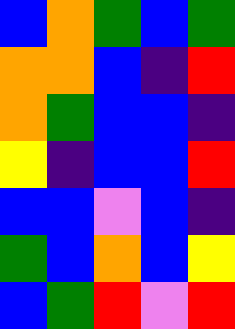[["blue", "orange", "green", "blue", "green"], ["orange", "orange", "blue", "indigo", "red"], ["orange", "green", "blue", "blue", "indigo"], ["yellow", "indigo", "blue", "blue", "red"], ["blue", "blue", "violet", "blue", "indigo"], ["green", "blue", "orange", "blue", "yellow"], ["blue", "green", "red", "violet", "red"]]